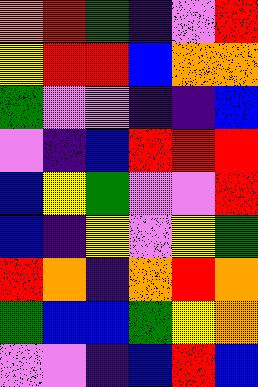[["orange", "red", "green", "indigo", "violet", "red"], ["yellow", "red", "red", "blue", "orange", "orange"], ["green", "violet", "violet", "indigo", "indigo", "blue"], ["violet", "indigo", "blue", "red", "red", "red"], ["blue", "yellow", "green", "violet", "violet", "red"], ["blue", "indigo", "yellow", "violet", "yellow", "green"], ["red", "orange", "indigo", "orange", "red", "orange"], ["green", "blue", "blue", "green", "yellow", "orange"], ["violet", "violet", "indigo", "blue", "red", "blue"]]